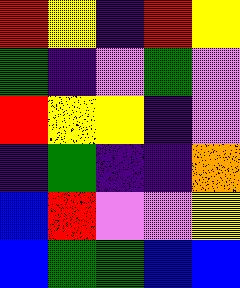[["red", "yellow", "indigo", "red", "yellow"], ["green", "indigo", "violet", "green", "violet"], ["red", "yellow", "yellow", "indigo", "violet"], ["indigo", "green", "indigo", "indigo", "orange"], ["blue", "red", "violet", "violet", "yellow"], ["blue", "green", "green", "blue", "blue"]]